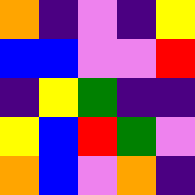[["orange", "indigo", "violet", "indigo", "yellow"], ["blue", "blue", "violet", "violet", "red"], ["indigo", "yellow", "green", "indigo", "indigo"], ["yellow", "blue", "red", "green", "violet"], ["orange", "blue", "violet", "orange", "indigo"]]